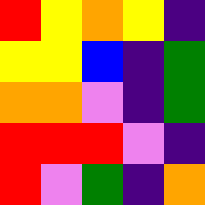[["red", "yellow", "orange", "yellow", "indigo"], ["yellow", "yellow", "blue", "indigo", "green"], ["orange", "orange", "violet", "indigo", "green"], ["red", "red", "red", "violet", "indigo"], ["red", "violet", "green", "indigo", "orange"]]